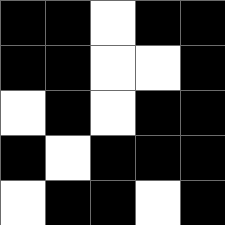[["black", "black", "white", "black", "black"], ["black", "black", "white", "white", "black"], ["white", "black", "white", "black", "black"], ["black", "white", "black", "black", "black"], ["white", "black", "black", "white", "black"]]